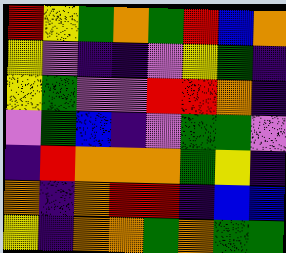[["red", "yellow", "green", "orange", "green", "red", "blue", "orange"], ["yellow", "violet", "indigo", "indigo", "violet", "yellow", "green", "indigo"], ["yellow", "green", "violet", "violet", "red", "red", "orange", "indigo"], ["violet", "green", "blue", "indigo", "violet", "green", "green", "violet"], ["indigo", "red", "orange", "orange", "orange", "green", "yellow", "indigo"], ["orange", "indigo", "orange", "red", "red", "indigo", "blue", "blue"], ["yellow", "indigo", "orange", "orange", "green", "orange", "green", "green"]]